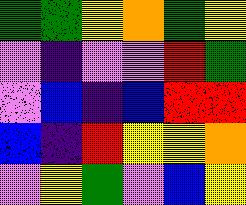[["green", "green", "yellow", "orange", "green", "yellow"], ["violet", "indigo", "violet", "violet", "red", "green"], ["violet", "blue", "indigo", "blue", "red", "red"], ["blue", "indigo", "red", "yellow", "yellow", "orange"], ["violet", "yellow", "green", "violet", "blue", "yellow"]]